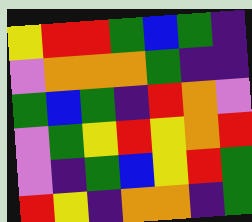[["yellow", "red", "red", "green", "blue", "green", "indigo"], ["violet", "orange", "orange", "orange", "green", "indigo", "indigo"], ["green", "blue", "green", "indigo", "red", "orange", "violet"], ["violet", "green", "yellow", "red", "yellow", "orange", "red"], ["violet", "indigo", "green", "blue", "yellow", "red", "green"], ["red", "yellow", "indigo", "orange", "orange", "indigo", "green"]]